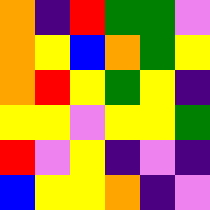[["orange", "indigo", "red", "green", "green", "violet"], ["orange", "yellow", "blue", "orange", "green", "yellow"], ["orange", "red", "yellow", "green", "yellow", "indigo"], ["yellow", "yellow", "violet", "yellow", "yellow", "green"], ["red", "violet", "yellow", "indigo", "violet", "indigo"], ["blue", "yellow", "yellow", "orange", "indigo", "violet"]]